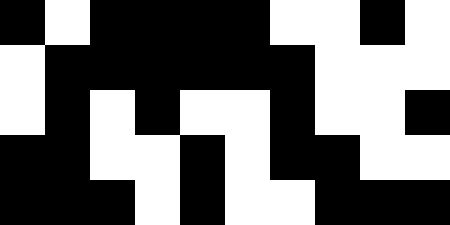[["black", "white", "black", "black", "black", "black", "white", "white", "black", "white"], ["white", "black", "black", "black", "black", "black", "black", "white", "white", "white"], ["white", "black", "white", "black", "white", "white", "black", "white", "white", "black"], ["black", "black", "white", "white", "black", "white", "black", "black", "white", "white"], ["black", "black", "black", "white", "black", "white", "white", "black", "black", "black"]]